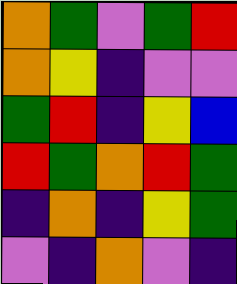[["orange", "green", "violet", "green", "red"], ["orange", "yellow", "indigo", "violet", "violet"], ["green", "red", "indigo", "yellow", "blue"], ["red", "green", "orange", "red", "green"], ["indigo", "orange", "indigo", "yellow", "green"], ["violet", "indigo", "orange", "violet", "indigo"]]